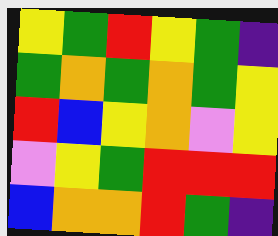[["yellow", "green", "red", "yellow", "green", "indigo"], ["green", "orange", "green", "orange", "green", "yellow"], ["red", "blue", "yellow", "orange", "violet", "yellow"], ["violet", "yellow", "green", "red", "red", "red"], ["blue", "orange", "orange", "red", "green", "indigo"]]